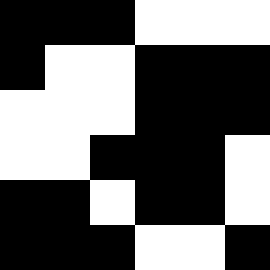[["black", "black", "black", "white", "white", "white"], ["black", "white", "white", "black", "black", "black"], ["white", "white", "white", "black", "black", "black"], ["white", "white", "black", "black", "black", "white"], ["black", "black", "white", "black", "black", "white"], ["black", "black", "black", "white", "white", "black"]]